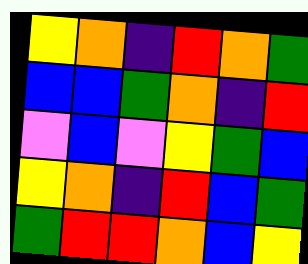[["yellow", "orange", "indigo", "red", "orange", "green"], ["blue", "blue", "green", "orange", "indigo", "red"], ["violet", "blue", "violet", "yellow", "green", "blue"], ["yellow", "orange", "indigo", "red", "blue", "green"], ["green", "red", "red", "orange", "blue", "yellow"]]